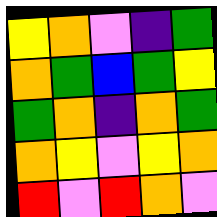[["yellow", "orange", "violet", "indigo", "green"], ["orange", "green", "blue", "green", "yellow"], ["green", "orange", "indigo", "orange", "green"], ["orange", "yellow", "violet", "yellow", "orange"], ["red", "violet", "red", "orange", "violet"]]